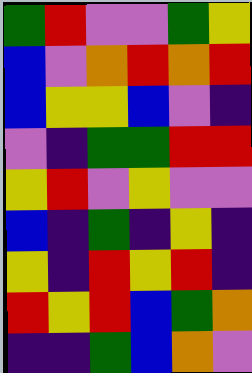[["green", "red", "violet", "violet", "green", "yellow"], ["blue", "violet", "orange", "red", "orange", "red"], ["blue", "yellow", "yellow", "blue", "violet", "indigo"], ["violet", "indigo", "green", "green", "red", "red"], ["yellow", "red", "violet", "yellow", "violet", "violet"], ["blue", "indigo", "green", "indigo", "yellow", "indigo"], ["yellow", "indigo", "red", "yellow", "red", "indigo"], ["red", "yellow", "red", "blue", "green", "orange"], ["indigo", "indigo", "green", "blue", "orange", "violet"]]